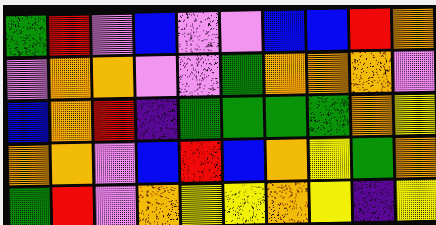[["green", "red", "violet", "blue", "violet", "violet", "blue", "blue", "red", "orange"], ["violet", "orange", "orange", "violet", "violet", "green", "orange", "orange", "orange", "violet"], ["blue", "orange", "red", "indigo", "green", "green", "green", "green", "orange", "yellow"], ["orange", "orange", "violet", "blue", "red", "blue", "orange", "yellow", "green", "orange"], ["green", "red", "violet", "orange", "yellow", "yellow", "orange", "yellow", "indigo", "yellow"]]